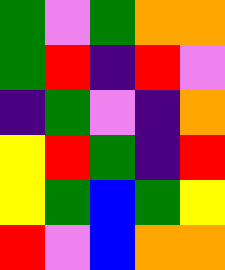[["green", "violet", "green", "orange", "orange"], ["green", "red", "indigo", "red", "violet"], ["indigo", "green", "violet", "indigo", "orange"], ["yellow", "red", "green", "indigo", "red"], ["yellow", "green", "blue", "green", "yellow"], ["red", "violet", "blue", "orange", "orange"]]